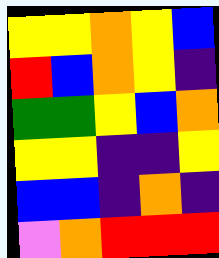[["yellow", "yellow", "orange", "yellow", "blue"], ["red", "blue", "orange", "yellow", "indigo"], ["green", "green", "yellow", "blue", "orange"], ["yellow", "yellow", "indigo", "indigo", "yellow"], ["blue", "blue", "indigo", "orange", "indigo"], ["violet", "orange", "red", "red", "red"]]